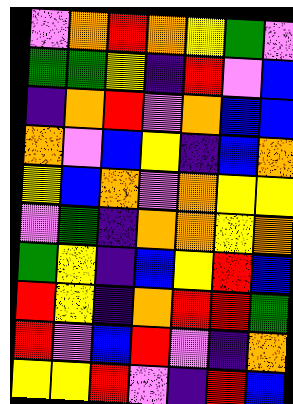[["violet", "orange", "red", "orange", "yellow", "green", "violet"], ["green", "green", "yellow", "indigo", "red", "violet", "blue"], ["indigo", "orange", "red", "violet", "orange", "blue", "blue"], ["orange", "violet", "blue", "yellow", "indigo", "blue", "orange"], ["yellow", "blue", "orange", "violet", "orange", "yellow", "yellow"], ["violet", "green", "indigo", "orange", "orange", "yellow", "orange"], ["green", "yellow", "indigo", "blue", "yellow", "red", "blue"], ["red", "yellow", "indigo", "orange", "red", "red", "green"], ["red", "violet", "blue", "red", "violet", "indigo", "orange"], ["yellow", "yellow", "red", "violet", "indigo", "red", "blue"]]